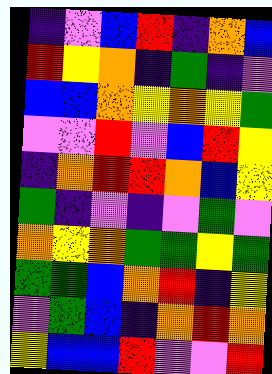[["indigo", "violet", "blue", "red", "indigo", "orange", "blue"], ["red", "yellow", "orange", "indigo", "green", "indigo", "violet"], ["blue", "blue", "orange", "yellow", "orange", "yellow", "green"], ["violet", "violet", "red", "violet", "blue", "red", "yellow"], ["indigo", "orange", "red", "red", "orange", "blue", "yellow"], ["green", "indigo", "violet", "indigo", "violet", "green", "violet"], ["orange", "yellow", "orange", "green", "green", "yellow", "green"], ["green", "green", "blue", "orange", "red", "indigo", "yellow"], ["violet", "green", "blue", "indigo", "orange", "red", "orange"], ["yellow", "blue", "blue", "red", "violet", "violet", "red"]]